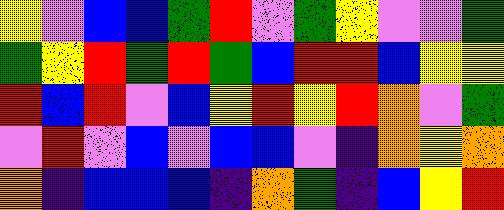[["yellow", "violet", "blue", "blue", "green", "red", "violet", "green", "yellow", "violet", "violet", "green"], ["green", "yellow", "red", "green", "red", "green", "blue", "red", "red", "blue", "yellow", "yellow"], ["red", "blue", "red", "violet", "blue", "yellow", "red", "yellow", "red", "orange", "violet", "green"], ["violet", "red", "violet", "blue", "violet", "blue", "blue", "violet", "indigo", "orange", "yellow", "orange"], ["orange", "indigo", "blue", "blue", "blue", "indigo", "orange", "green", "indigo", "blue", "yellow", "red"]]